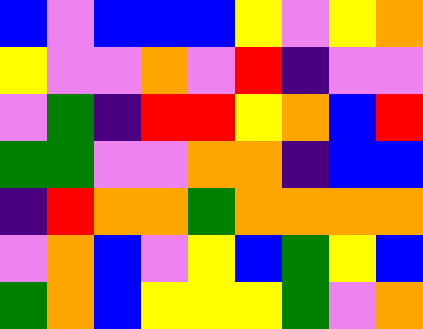[["blue", "violet", "blue", "blue", "blue", "yellow", "violet", "yellow", "orange"], ["yellow", "violet", "violet", "orange", "violet", "red", "indigo", "violet", "violet"], ["violet", "green", "indigo", "red", "red", "yellow", "orange", "blue", "red"], ["green", "green", "violet", "violet", "orange", "orange", "indigo", "blue", "blue"], ["indigo", "red", "orange", "orange", "green", "orange", "orange", "orange", "orange"], ["violet", "orange", "blue", "violet", "yellow", "blue", "green", "yellow", "blue"], ["green", "orange", "blue", "yellow", "yellow", "yellow", "green", "violet", "orange"]]